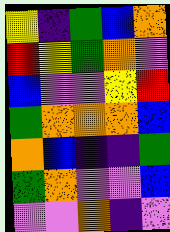[["yellow", "indigo", "green", "blue", "orange"], ["red", "yellow", "green", "orange", "violet"], ["blue", "violet", "violet", "yellow", "red"], ["green", "orange", "orange", "orange", "blue"], ["orange", "blue", "indigo", "indigo", "green"], ["green", "orange", "violet", "violet", "blue"], ["violet", "violet", "orange", "indigo", "violet"]]